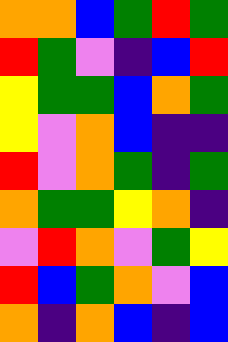[["orange", "orange", "blue", "green", "red", "green"], ["red", "green", "violet", "indigo", "blue", "red"], ["yellow", "green", "green", "blue", "orange", "green"], ["yellow", "violet", "orange", "blue", "indigo", "indigo"], ["red", "violet", "orange", "green", "indigo", "green"], ["orange", "green", "green", "yellow", "orange", "indigo"], ["violet", "red", "orange", "violet", "green", "yellow"], ["red", "blue", "green", "orange", "violet", "blue"], ["orange", "indigo", "orange", "blue", "indigo", "blue"]]